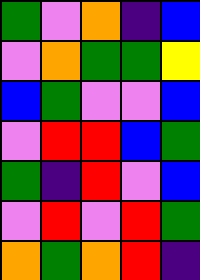[["green", "violet", "orange", "indigo", "blue"], ["violet", "orange", "green", "green", "yellow"], ["blue", "green", "violet", "violet", "blue"], ["violet", "red", "red", "blue", "green"], ["green", "indigo", "red", "violet", "blue"], ["violet", "red", "violet", "red", "green"], ["orange", "green", "orange", "red", "indigo"]]